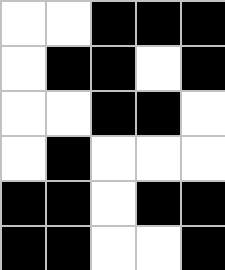[["white", "white", "black", "black", "black"], ["white", "black", "black", "white", "black"], ["white", "white", "black", "black", "white"], ["white", "black", "white", "white", "white"], ["black", "black", "white", "black", "black"], ["black", "black", "white", "white", "black"]]